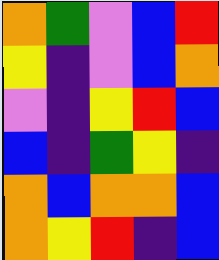[["orange", "green", "violet", "blue", "red"], ["yellow", "indigo", "violet", "blue", "orange"], ["violet", "indigo", "yellow", "red", "blue"], ["blue", "indigo", "green", "yellow", "indigo"], ["orange", "blue", "orange", "orange", "blue"], ["orange", "yellow", "red", "indigo", "blue"]]